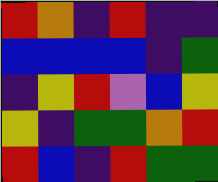[["red", "orange", "indigo", "red", "indigo", "indigo"], ["blue", "blue", "blue", "blue", "indigo", "green"], ["indigo", "yellow", "red", "violet", "blue", "yellow"], ["yellow", "indigo", "green", "green", "orange", "red"], ["red", "blue", "indigo", "red", "green", "green"]]